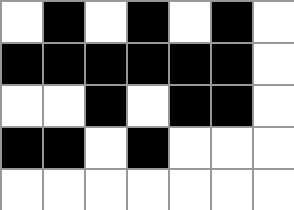[["white", "black", "white", "black", "white", "black", "white"], ["black", "black", "black", "black", "black", "black", "white"], ["white", "white", "black", "white", "black", "black", "white"], ["black", "black", "white", "black", "white", "white", "white"], ["white", "white", "white", "white", "white", "white", "white"]]